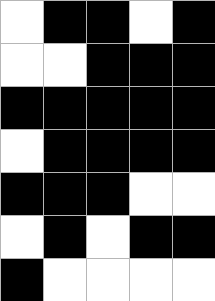[["white", "black", "black", "white", "black"], ["white", "white", "black", "black", "black"], ["black", "black", "black", "black", "black"], ["white", "black", "black", "black", "black"], ["black", "black", "black", "white", "white"], ["white", "black", "white", "black", "black"], ["black", "white", "white", "white", "white"]]